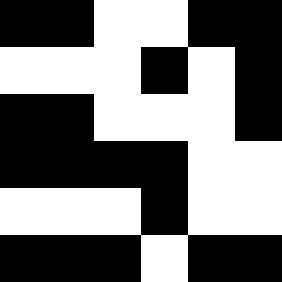[["black", "black", "white", "white", "black", "black"], ["white", "white", "white", "black", "white", "black"], ["black", "black", "white", "white", "white", "black"], ["black", "black", "black", "black", "white", "white"], ["white", "white", "white", "black", "white", "white"], ["black", "black", "black", "white", "black", "black"]]